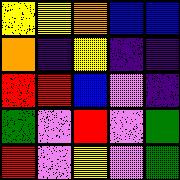[["yellow", "yellow", "orange", "blue", "blue"], ["orange", "indigo", "yellow", "indigo", "indigo"], ["red", "red", "blue", "violet", "indigo"], ["green", "violet", "red", "violet", "green"], ["red", "violet", "yellow", "violet", "green"]]